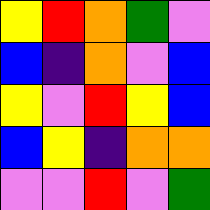[["yellow", "red", "orange", "green", "violet"], ["blue", "indigo", "orange", "violet", "blue"], ["yellow", "violet", "red", "yellow", "blue"], ["blue", "yellow", "indigo", "orange", "orange"], ["violet", "violet", "red", "violet", "green"]]